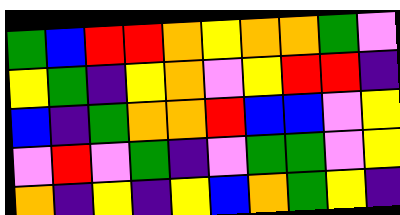[["green", "blue", "red", "red", "orange", "yellow", "orange", "orange", "green", "violet"], ["yellow", "green", "indigo", "yellow", "orange", "violet", "yellow", "red", "red", "indigo"], ["blue", "indigo", "green", "orange", "orange", "red", "blue", "blue", "violet", "yellow"], ["violet", "red", "violet", "green", "indigo", "violet", "green", "green", "violet", "yellow"], ["orange", "indigo", "yellow", "indigo", "yellow", "blue", "orange", "green", "yellow", "indigo"]]